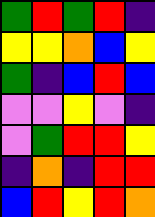[["green", "red", "green", "red", "indigo"], ["yellow", "yellow", "orange", "blue", "yellow"], ["green", "indigo", "blue", "red", "blue"], ["violet", "violet", "yellow", "violet", "indigo"], ["violet", "green", "red", "red", "yellow"], ["indigo", "orange", "indigo", "red", "red"], ["blue", "red", "yellow", "red", "orange"]]